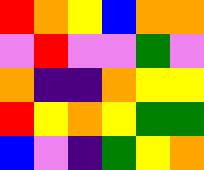[["red", "orange", "yellow", "blue", "orange", "orange"], ["violet", "red", "violet", "violet", "green", "violet"], ["orange", "indigo", "indigo", "orange", "yellow", "yellow"], ["red", "yellow", "orange", "yellow", "green", "green"], ["blue", "violet", "indigo", "green", "yellow", "orange"]]